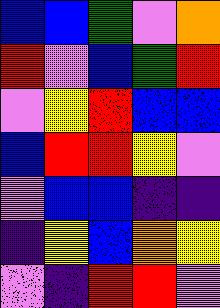[["blue", "blue", "green", "violet", "orange"], ["red", "violet", "blue", "green", "red"], ["violet", "yellow", "red", "blue", "blue"], ["blue", "red", "red", "yellow", "violet"], ["violet", "blue", "blue", "indigo", "indigo"], ["indigo", "yellow", "blue", "orange", "yellow"], ["violet", "indigo", "red", "red", "violet"]]